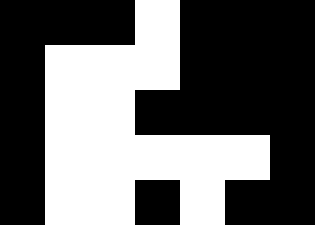[["black", "black", "black", "white", "black", "black", "black"], ["black", "white", "white", "white", "black", "black", "black"], ["black", "white", "white", "black", "black", "black", "black"], ["black", "white", "white", "white", "white", "white", "black"], ["black", "white", "white", "black", "white", "black", "black"]]